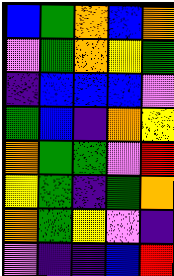[["blue", "green", "orange", "blue", "orange"], ["violet", "green", "orange", "yellow", "green"], ["indigo", "blue", "blue", "blue", "violet"], ["green", "blue", "indigo", "orange", "yellow"], ["orange", "green", "green", "violet", "red"], ["yellow", "green", "indigo", "green", "orange"], ["orange", "green", "yellow", "violet", "indigo"], ["violet", "indigo", "indigo", "blue", "red"]]